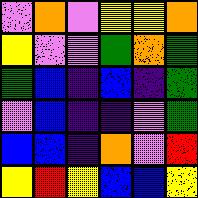[["violet", "orange", "violet", "yellow", "yellow", "orange"], ["yellow", "violet", "violet", "green", "orange", "green"], ["green", "blue", "indigo", "blue", "indigo", "green"], ["violet", "blue", "indigo", "indigo", "violet", "green"], ["blue", "blue", "indigo", "orange", "violet", "red"], ["yellow", "red", "yellow", "blue", "blue", "yellow"]]